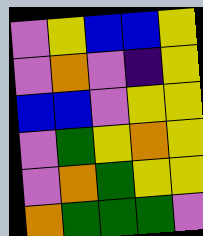[["violet", "yellow", "blue", "blue", "yellow"], ["violet", "orange", "violet", "indigo", "yellow"], ["blue", "blue", "violet", "yellow", "yellow"], ["violet", "green", "yellow", "orange", "yellow"], ["violet", "orange", "green", "yellow", "yellow"], ["orange", "green", "green", "green", "violet"]]